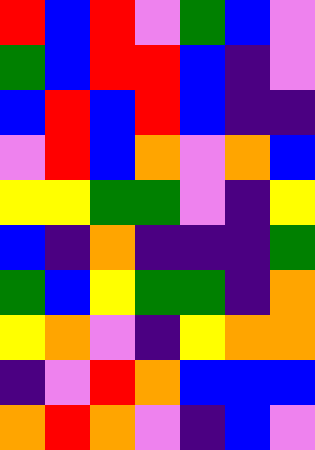[["red", "blue", "red", "violet", "green", "blue", "violet"], ["green", "blue", "red", "red", "blue", "indigo", "violet"], ["blue", "red", "blue", "red", "blue", "indigo", "indigo"], ["violet", "red", "blue", "orange", "violet", "orange", "blue"], ["yellow", "yellow", "green", "green", "violet", "indigo", "yellow"], ["blue", "indigo", "orange", "indigo", "indigo", "indigo", "green"], ["green", "blue", "yellow", "green", "green", "indigo", "orange"], ["yellow", "orange", "violet", "indigo", "yellow", "orange", "orange"], ["indigo", "violet", "red", "orange", "blue", "blue", "blue"], ["orange", "red", "orange", "violet", "indigo", "blue", "violet"]]